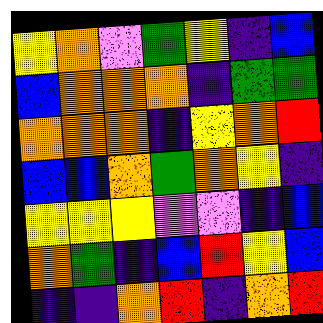[["yellow", "orange", "violet", "green", "yellow", "indigo", "blue"], ["blue", "orange", "orange", "orange", "indigo", "green", "green"], ["orange", "orange", "orange", "indigo", "yellow", "orange", "red"], ["blue", "blue", "orange", "green", "orange", "yellow", "indigo"], ["yellow", "yellow", "yellow", "violet", "violet", "indigo", "blue"], ["orange", "green", "indigo", "blue", "red", "yellow", "blue"], ["indigo", "indigo", "orange", "red", "indigo", "orange", "red"]]